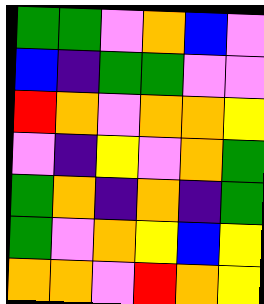[["green", "green", "violet", "orange", "blue", "violet"], ["blue", "indigo", "green", "green", "violet", "violet"], ["red", "orange", "violet", "orange", "orange", "yellow"], ["violet", "indigo", "yellow", "violet", "orange", "green"], ["green", "orange", "indigo", "orange", "indigo", "green"], ["green", "violet", "orange", "yellow", "blue", "yellow"], ["orange", "orange", "violet", "red", "orange", "yellow"]]